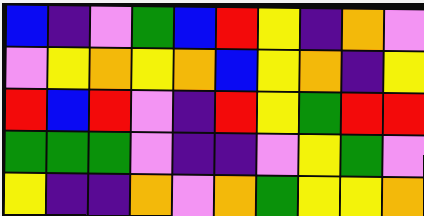[["blue", "indigo", "violet", "green", "blue", "red", "yellow", "indigo", "orange", "violet"], ["violet", "yellow", "orange", "yellow", "orange", "blue", "yellow", "orange", "indigo", "yellow"], ["red", "blue", "red", "violet", "indigo", "red", "yellow", "green", "red", "red"], ["green", "green", "green", "violet", "indigo", "indigo", "violet", "yellow", "green", "violet"], ["yellow", "indigo", "indigo", "orange", "violet", "orange", "green", "yellow", "yellow", "orange"]]